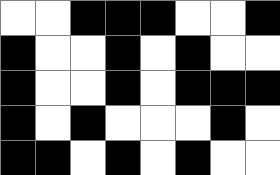[["white", "white", "black", "black", "black", "white", "white", "black"], ["black", "white", "white", "black", "white", "black", "white", "white"], ["black", "white", "white", "black", "white", "black", "black", "black"], ["black", "white", "black", "white", "white", "white", "black", "white"], ["black", "black", "white", "black", "white", "black", "white", "white"]]